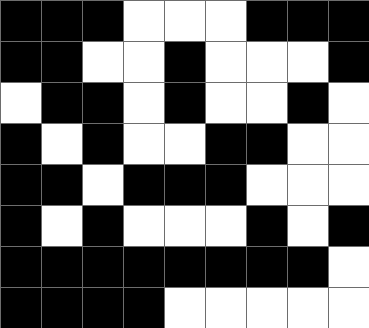[["black", "black", "black", "white", "white", "white", "black", "black", "black"], ["black", "black", "white", "white", "black", "white", "white", "white", "black"], ["white", "black", "black", "white", "black", "white", "white", "black", "white"], ["black", "white", "black", "white", "white", "black", "black", "white", "white"], ["black", "black", "white", "black", "black", "black", "white", "white", "white"], ["black", "white", "black", "white", "white", "white", "black", "white", "black"], ["black", "black", "black", "black", "black", "black", "black", "black", "white"], ["black", "black", "black", "black", "white", "white", "white", "white", "white"]]